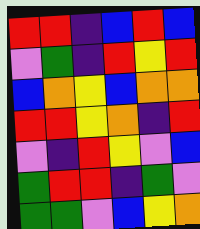[["red", "red", "indigo", "blue", "red", "blue"], ["violet", "green", "indigo", "red", "yellow", "red"], ["blue", "orange", "yellow", "blue", "orange", "orange"], ["red", "red", "yellow", "orange", "indigo", "red"], ["violet", "indigo", "red", "yellow", "violet", "blue"], ["green", "red", "red", "indigo", "green", "violet"], ["green", "green", "violet", "blue", "yellow", "orange"]]